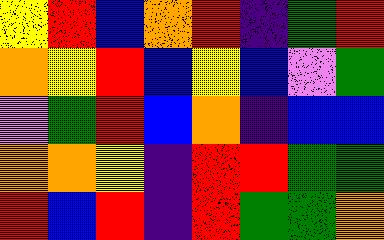[["yellow", "red", "blue", "orange", "red", "indigo", "green", "red"], ["orange", "yellow", "red", "blue", "yellow", "blue", "violet", "green"], ["violet", "green", "red", "blue", "orange", "indigo", "blue", "blue"], ["orange", "orange", "yellow", "indigo", "red", "red", "green", "green"], ["red", "blue", "red", "indigo", "red", "green", "green", "orange"]]